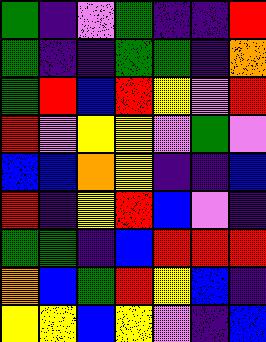[["green", "indigo", "violet", "green", "indigo", "indigo", "red"], ["green", "indigo", "indigo", "green", "green", "indigo", "orange"], ["green", "red", "blue", "red", "yellow", "violet", "red"], ["red", "violet", "yellow", "yellow", "violet", "green", "violet"], ["blue", "blue", "orange", "yellow", "indigo", "indigo", "blue"], ["red", "indigo", "yellow", "red", "blue", "violet", "indigo"], ["green", "green", "indigo", "blue", "red", "red", "red"], ["orange", "blue", "green", "red", "yellow", "blue", "indigo"], ["yellow", "yellow", "blue", "yellow", "violet", "indigo", "blue"]]